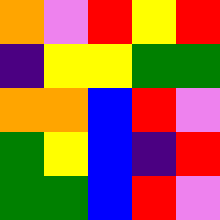[["orange", "violet", "red", "yellow", "red"], ["indigo", "yellow", "yellow", "green", "green"], ["orange", "orange", "blue", "red", "violet"], ["green", "yellow", "blue", "indigo", "red"], ["green", "green", "blue", "red", "violet"]]